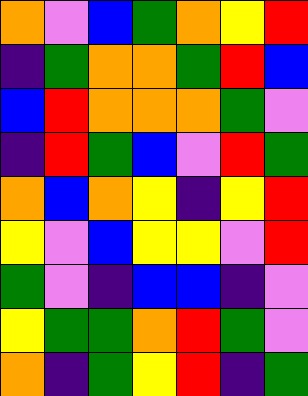[["orange", "violet", "blue", "green", "orange", "yellow", "red"], ["indigo", "green", "orange", "orange", "green", "red", "blue"], ["blue", "red", "orange", "orange", "orange", "green", "violet"], ["indigo", "red", "green", "blue", "violet", "red", "green"], ["orange", "blue", "orange", "yellow", "indigo", "yellow", "red"], ["yellow", "violet", "blue", "yellow", "yellow", "violet", "red"], ["green", "violet", "indigo", "blue", "blue", "indigo", "violet"], ["yellow", "green", "green", "orange", "red", "green", "violet"], ["orange", "indigo", "green", "yellow", "red", "indigo", "green"]]